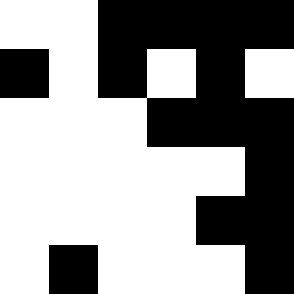[["white", "white", "black", "black", "black", "black"], ["black", "white", "black", "white", "black", "white"], ["white", "white", "white", "black", "black", "black"], ["white", "white", "white", "white", "white", "black"], ["white", "white", "white", "white", "black", "black"], ["white", "black", "white", "white", "white", "black"]]